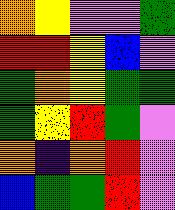[["orange", "yellow", "violet", "violet", "green"], ["red", "red", "yellow", "blue", "violet"], ["green", "orange", "yellow", "green", "green"], ["green", "yellow", "red", "green", "violet"], ["orange", "indigo", "orange", "red", "violet"], ["blue", "green", "green", "red", "violet"]]